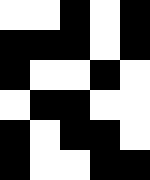[["white", "white", "black", "white", "black"], ["black", "black", "black", "white", "black"], ["black", "white", "white", "black", "white"], ["white", "black", "black", "white", "white"], ["black", "white", "black", "black", "white"], ["black", "white", "white", "black", "black"]]